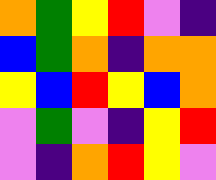[["orange", "green", "yellow", "red", "violet", "indigo"], ["blue", "green", "orange", "indigo", "orange", "orange"], ["yellow", "blue", "red", "yellow", "blue", "orange"], ["violet", "green", "violet", "indigo", "yellow", "red"], ["violet", "indigo", "orange", "red", "yellow", "violet"]]